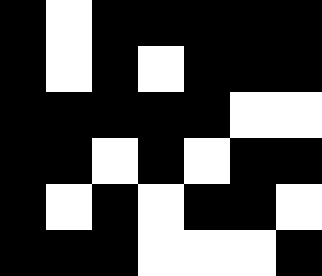[["black", "white", "black", "black", "black", "black", "black"], ["black", "white", "black", "white", "black", "black", "black"], ["black", "black", "black", "black", "black", "white", "white"], ["black", "black", "white", "black", "white", "black", "black"], ["black", "white", "black", "white", "black", "black", "white"], ["black", "black", "black", "white", "white", "white", "black"]]